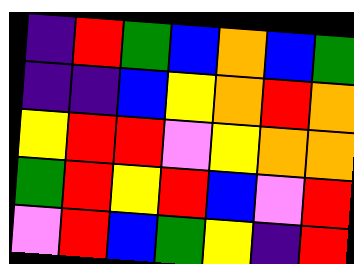[["indigo", "red", "green", "blue", "orange", "blue", "green"], ["indigo", "indigo", "blue", "yellow", "orange", "red", "orange"], ["yellow", "red", "red", "violet", "yellow", "orange", "orange"], ["green", "red", "yellow", "red", "blue", "violet", "red"], ["violet", "red", "blue", "green", "yellow", "indigo", "red"]]